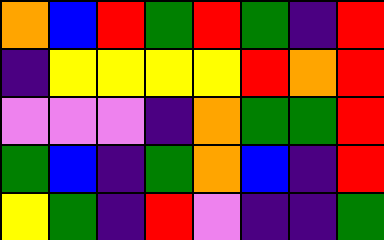[["orange", "blue", "red", "green", "red", "green", "indigo", "red"], ["indigo", "yellow", "yellow", "yellow", "yellow", "red", "orange", "red"], ["violet", "violet", "violet", "indigo", "orange", "green", "green", "red"], ["green", "blue", "indigo", "green", "orange", "blue", "indigo", "red"], ["yellow", "green", "indigo", "red", "violet", "indigo", "indigo", "green"]]